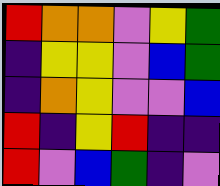[["red", "orange", "orange", "violet", "yellow", "green"], ["indigo", "yellow", "yellow", "violet", "blue", "green"], ["indigo", "orange", "yellow", "violet", "violet", "blue"], ["red", "indigo", "yellow", "red", "indigo", "indigo"], ["red", "violet", "blue", "green", "indigo", "violet"]]